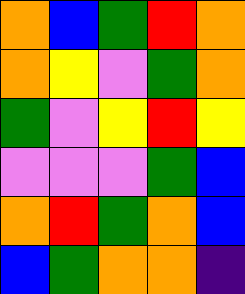[["orange", "blue", "green", "red", "orange"], ["orange", "yellow", "violet", "green", "orange"], ["green", "violet", "yellow", "red", "yellow"], ["violet", "violet", "violet", "green", "blue"], ["orange", "red", "green", "orange", "blue"], ["blue", "green", "orange", "orange", "indigo"]]